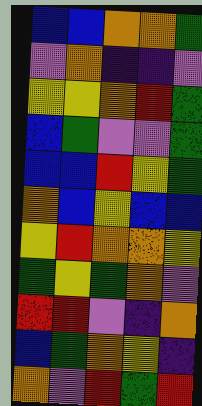[["blue", "blue", "orange", "orange", "green"], ["violet", "orange", "indigo", "indigo", "violet"], ["yellow", "yellow", "orange", "red", "green"], ["blue", "green", "violet", "violet", "green"], ["blue", "blue", "red", "yellow", "green"], ["orange", "blue", "yellow", "blue", "blue"], ["yellow", "red", "orange", "orange", "yellow"], ["green", "yellow", "green", "orange", "violet"], ["red", "red", "violet", "indigo", "orange"], ["blue", "green", "orange", "yellow", "indigo"], ["orange", "violet", "red", "green", "red"]]